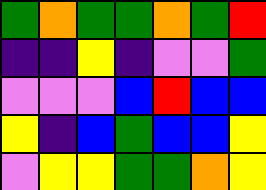[["green", "orange", "green", "green", "orange", "green", "red"], ["indigo", "indigo", "yellow", "indigo", "violet", "violet", "green"], ["violet", "violet", "violet", "blue", "red", "blue", "blue"], ["yellow", "indigo", "blue", "green", "blue", "blue", "yellow"], ["violet", "yellow", "yellow", "green", "green", "orange", "yellow"]]